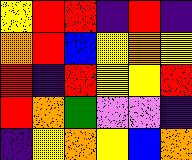[["yellow", "red", "red", "indigo", "red", "indigo"], ["orange", "red", "blue", "yellow", "orange", "yellow"], ["red", "indigo", "red", "yellow", "yellow", "red"], ["red", "orange", "green", "violet", "violet", "indigo"], ["indigo", "yellow", "orange", "yellow", "blue", "orange"]]